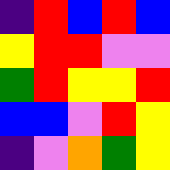[["indigo", "red", "blue", "red", "blue"], ["yellow", "red", "red", "violet", "violet"], ["green", "red", "yellow", "yellow", "red"], ["blue", "blue", "violet", "red", "yellow"], ["indigo", "violet", "orange", "green", "yellow"]]